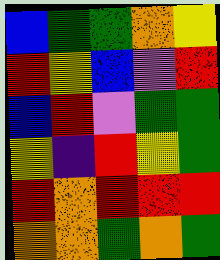[["blue", "green", "green", "orange", "yellow"], ["red", "yellow", "blue", "violet", "red"], ["blue", "red", "violet", "green", "green"], ["yellow", "indigo", "red", "yellow", "green"], ["red", "orange", "red", "red", "red"], ["orange", "orange", "green", "orange", "green"]]